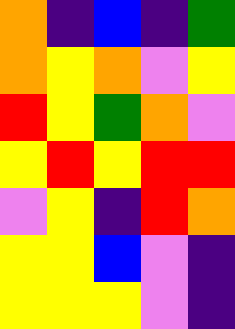[["orange", "indigo", "blue", "indigo", "green"], ["orange", "yellow", "orange", "violet", "yellow"], ["red", "yellow", "green", "orange", "violet"], ["yellow", "red", "yellow", "red", "red"], ["violet", "yellow", "indigo", "red", "orange"], ["yellow", "yellow", "blue", "violet", "indigo"], ["yellow", "yellow", "yellow", "violet", "indigo"]]